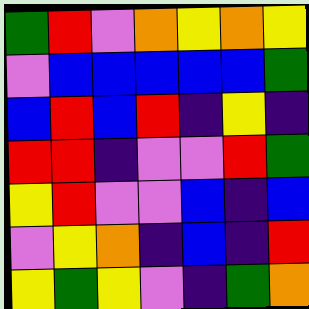[["green", "red", "violet", "orange", "yellow", "orange", "yellow"], ["violet", "blue", "blue", "blue", "blue", "blue", "green"], ["blue", "red", "blue", "red", "indigo", "yellow", "indigo"], ["red", "red", "indigo", "violet", "violet", "red", "green"], ["yellow", "red", "violet", "violet", "blue", "indigo", "blue"], ["violet", "yellow", "orange", "indigo", "blue", "indigo", "red"], ["yellow", "green", "yellow", "violet", "indigo", "green", "orange"]]